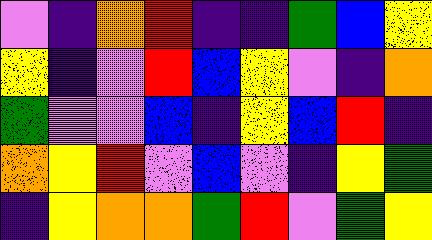[["violet", "indigo", "orange", "red", "indigo", "indigo", "green", "blue", "yellow"], ["yellow", "indigo", "violet", "red", "blue", "yellow", "violet", "indigo", "orange"], ["green", "violet", "violet", "blue", "indigo", "yellow", "blue", "red", "indigo"], ["orange", "yellow", "red", "violet", "blue", "violet", "indigo", "yellow", "green"], ["indigo", "yellow", "orange", "orange", "green", "red", "violet", "green", "yellow"]]